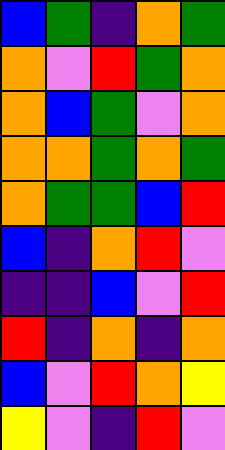[["blue", "green", "indigo", "orange", "green"], ["orange", "violet", "red", "green", "orange"], ["orange", "blue", "green", "violet", "orange"], ["orange", "orange", "green", "orange", "green"], ["orange", "green", "green", "blue", "red"], ["blue", "indigo", "orange", "red", "violet"], ["indigo", "indigo", "blue", "violet", "red"], ["red", "indigo", "orange", "indigo", "orange"], ["blue", "violet", "red", "orange", "yellow"], ["yellow", "violet", "indigo", "red", "violet"]]